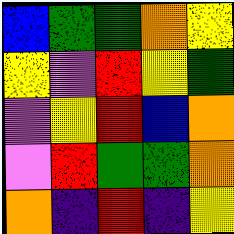[["blue", "green", "green", "orange", "yellow"], ["yellow", "violet", "red", "yellow", "green"], ["violet", "yellow", "red", "blue", "orange"], ["violet", "red", "green", "green", "orange"], ["orange", "indigo", "red", "indigo", "yellow"]]